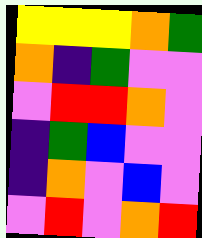[["yellow", "yellow", "yellow", "orange", "green"], ["orange", "indigo", "green", "violet", "violet"], ["violet", "red", "red", "orange", "violet"], ["indigo", "green", "blue", "violet", "violet"], ["indigo", "orange", "violet", "blue", "violet"], ["violet", "red", "violet", "orange", "red"]]